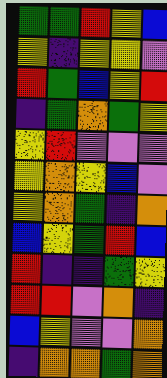[["green", "green", "red", "yellow", "blue"], ["yellow", "indigo", "yellow", "yellow", "violet"], ["red", "green", "blue", "yellow", "red"], ["indigo", "green", "orange", "green", "yellow"], ["yellow", "red", "violet", "violet", "violet"], ["yellow", "orange", "yellow", "blue", "violet"], ["yellow", "orange", "green", "indigo", "orange"], ["blue", "yellow", "green", "red", "blue"], ["red", "indigo", "indigo", "green", "yellow"], ["red", "red", "violet", "orange", "indigo"], ["blue", "yellow", "violet", "violet", "orange"], ["indigo", "orange", "orange", "green", "orange"]]